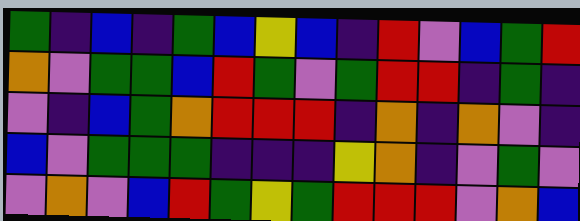[["green", "indigo", "blue", "indigo", "green", "blue", "yellow", "blue", "indigo", "red", "violet", "blue", "green", "red"], ["orange", "violet", "green", "green", "blue", "red", "green", "violet", "green", "red", "red", "indigo", "green", "indigo"], ["violet", "indigo", "blue", "green", "orange", "red", "red", "red", "indigo", "orange", "indigo", "orange", "violet", "indigo"], ["blue", "violet", "green", "green", "green", "indigo", "indigo", "indigo", "yellow", "orange", "indigo", "violet", "green", "violet"], ["violet", "orange", "violet", "blue", "red", "green", "yellow", "green", "red", "red", "red", "violet", "orange", "blue"]]